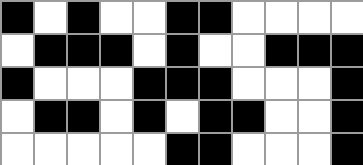[["black", "white", "black", "white", "white", "black", "black", "white", "white", "white", "white"], ["white", "black", "black", "black", "white", "black", "white", "white", "black", "black", "black"], ["black", "white", "white", "white", "black", "black", "black", "white", "white", "white", "black"], ["white", "black", "black", "white", "black", "white", "black", "black", "white", "white", "black"], ["white", "white", "white", "white", "white", "black", "black", "white", "white", "white", "black"]]